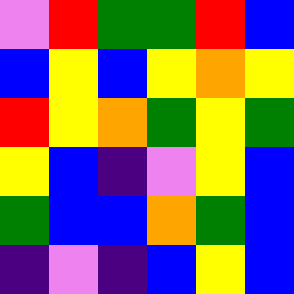[["violet", "red", "green", "green", "red", "blue"], ["blue", "yellow", "blue", "yellow", "orange", "yellow"], ["red", "yellow", "orange", "green", "yellow", "green"], ["yellow", "blue", "indigo", "violet", "yellow", "blue"], ["green", "blue", "blue", "orange", "green", "blue"], ["indigo", "violet", "indigo", "blue", "yellow", "blue"]]